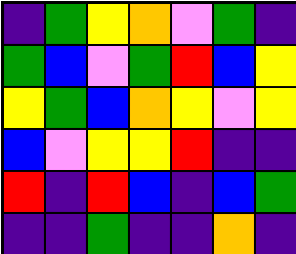[["indigo", "green", "yellow", "orange", "violet", "green", "indigo"], ["green", "blue", "violet", "green", "red", "blue", "yellow"], ["yellow", "green", "blue", "orange", "yellow", "violet", "yellow"], ["blue", "violet", "yellow", "yellow", "red", "indigo", "indigo"], ["red", "indigo", "red", "blue", "indigo", "blue", "green"], ["indigo", "indigo", "green", "indigo", "indigo", "orange", "indigo"]]